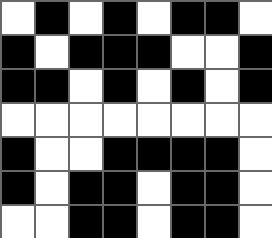[["white", "black", "white", "black", "white", "black", "black", "white"], ["black", "white", "black", "black", "black", "white", "white", "black"], ["black", "black", "white", "black", "white", "black", "white", "black"], ["white", "white", "white", "white", "white", "white", "white", "white"], ["black", "white", "white", "black", "black", "black", "black", "white"], ["black", "white", "black", "black", "white", "black", "black", "white"], ["white", "white", "black", "black", "white", "black", "black", "white"]]